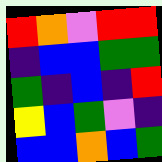[["red", "orange", "violet", "red", "red"], ["indigo", "blue", "blue", "green", "green"], ["green", "indigo", "blue", "indigo", "red"], ["yellow", "blue", "green", "violet", "indigo"], ["blue", "blue", "orange", "blue", "green"]]